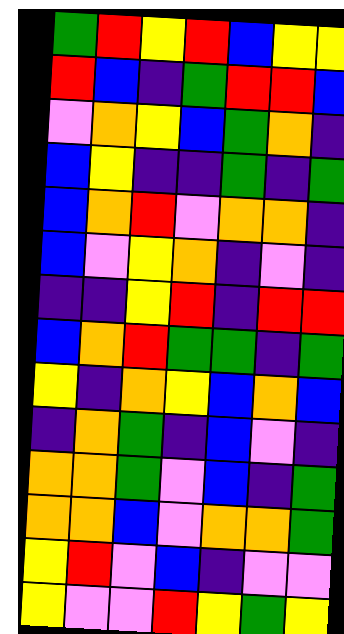[["green", "red", "yellow", "red", "blue", "yellow", "yellow"], ["red", "blue", "indigo", "green", "red", "red", "blue"], ["violet", "orange", "yellow", "blue", "green", "orange", "indigo"], ["blue", "yellow", "indigo", "indigo", "green", "indigo", "green"], ["blue", "orange", "red", "violet", "orange", "orange", "indigo"], ["blue", "violet", "yellow", "orange", "indigo", "violet", "indigo"], ["indigo", "indigo", "yellow", "red", "indigo", "red", "red"], ["blue", "orange", "red", "green", "green", "indigo", "green"], ["yellow", "indigo", "orange", "yellow", "blue", "orange", "blue"], ["indigo", "orange", "green", "indigo", "blue", "violet", "indigo"], ["orange", "orange", "green", "violet", "blue", "indigo", "green"], ["orange", "orange", "blue", "violet", "orange", "orange", "green"], ["yellow", "red", "violet", "blue", "indigo", "violet", "violet"], ["yellow", "violet", "violet", "red", "yellow", "green", "yellow"]]